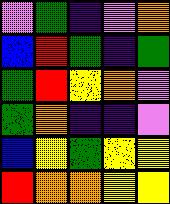[["violet", "green", "indigo", "violet", "orange"], ["blue", "red", "green", "indigo", "green"], ["green", "red", "yellow", "orange", "violet"], ["green", "orange", "indigo", "indigo", "violet"], ["blue", "yellow", "green", "yellow", "yellow"], ["red", "orange", "orange", "yellow", "yellow"]]